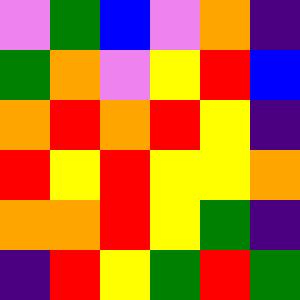[["violet", "green", "blue", "violet", "orange", "indigo"], ["green", "orange", "violet", "yellow", "red", "blue"], ["orange", "red", "orange", "red", "yellow", "indigo"], ["red", "yellow", "red", "yellow", "yellow", "orange"], ["orange", "orange", "red", "yellow", "green", "indigo"], ["indigo", "red", "yellow", "green", "red", "green"]]